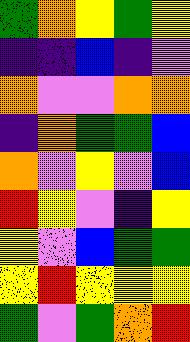[["green", "orange", "yellow", "green", "yellow"], ["indigo", "indigo", "blue", "indigo", "violet"], ["orange", "violet", "violet", "orange", "orange"], ["indigo", "orange", "green", "green", "blue"], ["orange", "violet", "yellow", "violet", "blue"], ["red", "yellow", "violet", "indigo", "yellow"], ["yellow", "violet", "blue", "green", "green"], ["yellow", "red", "yellow", "yellow", "yellow"], ["green", "violet", "green", "orange", "red"]]